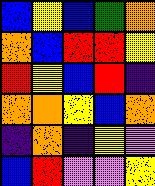[["blue", "yellow", "blue", "green", "orange"], ["orange", "blue", "red", "red", "yellow"], ["red", "yellow", "blue", "red", "indigo"], ["orange", "orange", "yellow", "blue", "orange"], ["indigo", "orange", "indigo", "yellow", "violet"], ["blue", "red", "violet", "violet", "yellow"]]